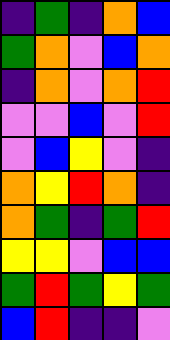[["indigo", "green", "indigo", "orange", "blue"], ["green", "orange", "violet", "blue", "orange"], ["indigo", "orange", "violet", "orange", "red"], ["violet", "violet", "blue", "violet", "red"], ["violet", "blue", "yellow", "violet", "indigo"], ["orange", "yellow", "red", "orange", "indigo"], ["orange", "green", "indigo", "green", "red"], ["yellow", "yellow", "violet", "blue", "blue"], ["green", "red", "green", "yellow", "green"], ["blue", "red", "indigo", "indigo", "violet"]]